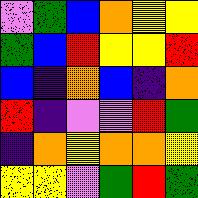[["violet", "green", "blue", "orange", "yellow", "yellow"], ["green", "blue", "red", "yellow", "yellow", "red"], ["blue", "indigo", "orange", "blue", "indigo", "orange"], ["red", "indigo", "violet", "violet", "red", "green"], ["indigo", "orange", "yellow", "orange", "orange", "yellow"], ["yellow", "yellow", "violet", "green", "red", "green"]]